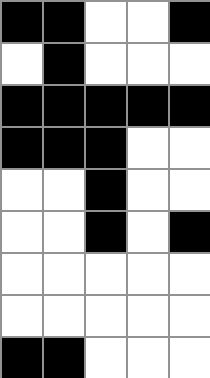[["black", "black", "white", "white", "black"], ["white", "black", "white", "white", "white"], ["black", "black", "black", "black", "black"], ["black", "black", "black", "white", "white"], ["white", "white", "black", "white", "white"], ["white", "white", "black", "white", "black"], ["white", "white", "white", "white", "white"], ["white", "white", "white", "white", "white"], ["black", "black", "white", "white", "white"]]